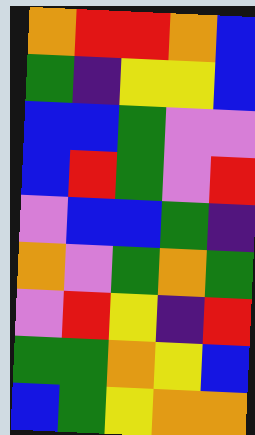[["orange", "red", "red", "orange", "blue"], ["green", "indigo", "yellow", "yellow", "blue"], ["blue", "blue", "green", "violet", "violet"], ["blue", "red", "green", "violet", "red"], ["violet", "blue", "blue", "green", "indigo"], ["orange", "violet", "green", "orange", "green"], ["violet", "red", "yellow", "indigo", "red"], ["green", "green", "orange", "yellow", "blue"], ["blue", "green", "yellow", "orange", "orange"]]